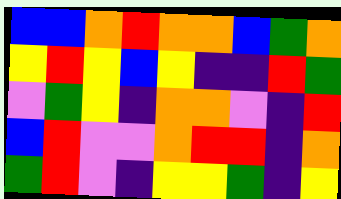[["blue", "blue", "orange", "red", "orange", "orange", "blue", "green", "orange"], ["yellow", "red", "yellow", "blue", "yellow", "indigo", "indigo", "red", "green"], ["violet", "green", "yellow", "indigo", "orange", "orange", "violet", "indigo", "red"], ["blue", "red", "violet", "violet", "orange", "red", "red", "indigo", "orange"], ["green", "red", "violet", "indigo", "yellow", "yellow", "green", "indigo", "yellow"]]